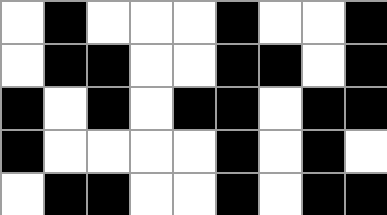[["white", "black", "white", "white", "white", "black", "white", "white", "black"], ["white", "black", "black", "white", "white", "black", "black", "white", "black"], ["black", "white", "black", "white", "black", "black", "white", "black", "black"], ["black", "white", "white", "white", "white", "black", "white", "black", "white"], ["white", "black", "black", "white", "white", "black", "white", "black", "black"]]